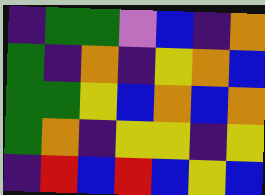[["indigo", "green", "green", "violet", "blue", "indigo", "orange"], ["green", "indigo", "orange", "indigo", "yellow", "orange", "blue"], ["green", "green", "yellow", "blue", "orange", "blue", "orange"], ["green", "orange", "indigo", "yellow", "yellow", "indigo", "yellow"], ["indigo", "red", "blue", "red", "blue", "yellow", "blue"]]